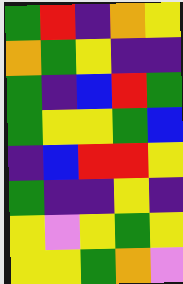[["green", "red", "indigo", "orange", "yellow"], ["orange", "green", "yellow", "indigo", "indigo"], ["green", "indigo", "blue", "red", "green"], ["green", "yellow", "yellow", "green", "blue"], ["indigo", "blue", "red", "red", "yellow"], ["green", "indigo", "indigo", "yellow", "indigo"], ["yellow", "violet", "yellow", "green", "yellow"], ["yellow", "yellow", "green", "orange", "violet"]]